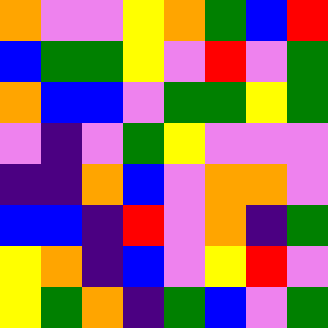[["orange", "violet", "violet", "yellow", "orange", "green", "blue", "red"], ["blue", "green", "green", "yellow", "violet", "red", "violet", "green"], ["orange", "blue", "blue", "violet", "green", "green", "yellow", "green"], ["violet", "indigo", "violet", "green", "yellow", "violet", "violet", "violet"], ["indigo", "indigo", "orange", "blue", "violet", "orange", "orange", "violet"], ["blue", "blue", "indigo", "red", "violet", "orange", "indigo", "green"], ["yellow", "orange", "indigo", "blue", "violet", "yellow", "red", "violet"], ["yellow", "green", "orange", "indigo", "green", "blue", "violet", "green"]]